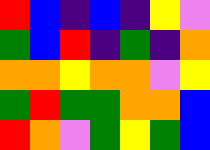[["red", "blue", "indigo", "blue", "indigo", "yellow", "violet"], ["green", "blue", "red", "indigo", "green", "indigo", "orange"], ["orange", "orange", "yellow", "orange", "orange", "violet", "yellow"], ["green", "red", "green", "green", "orange", "orange", "blue"], ["red", "orange", "violet", "green", "yellow", "green", "blue"]]